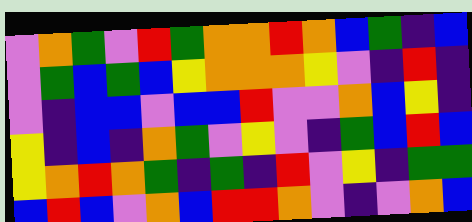[["violet", "orange", "green", "violet", "red", "green", "orange", "orange", "red", "orange", "blue", "green", "indigo", "blue"], ["violet", "green", "blue", "green", "blue", "yellow", "orange", "orange", "orange", "yellow", "violet", "indigo", "red", "indigo"], ["violet", "indigo", "blue", "blue", "violet", "blue", "blue", "red", "violet", "violet", "orange", "blue", "yellow", "indigo"], ["yellow", "indigo", "blue", "indigo", "orange", "green", "violet", "yellow", "violet", "indigo", "green", "blue", "red", "blue"], ["yellow", "orange", "red", "orange", "green", "indigo", "green", "indigo", "red", "violet", "yellow", "indigo", "green", "green"], ["blue", "red", "blue", "violet", "orange", "blue", "red", "red", "orange", "violet", "indigo", "violet", "orange", "blue"]]